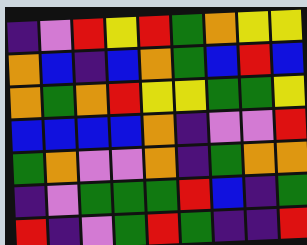[["indigo", "violet", "red", "yellow", "red", "green", "orange", "yellow", "yellow"], ["orange", "blue", "indigo", "blue", "orange", "green", "blue", "red", "blue"], ["orange", "green", "orange", "red", "yellow", "yellow", "green", "green", "yellow"], ["blue", "blue", "blue", "blue", "orange", "indigo", "violet", "violet", "red"], ["green", "orange", "violet", "violet", "orange", "indigo", "green", "orange", "orange"], ["indigo", "violet", "green", "green", "green", "red", "blue", "indigo", "green"], ["red", "indigo", "violet", "green", "red", "green", "indigo", "indigo", "red"]]